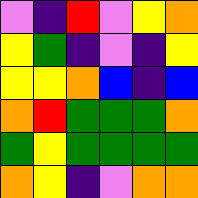[["violet", "indigo", "red", "violet", "yellow", "orange"], ["yellow", "green", "indigo", "violet", "indigo", "yellow"], ["yellow", "yellow", "orange", "blue", "indigo", "blue"], ["orange", "red", "green", "green", "green", "orange"], ["green", "yellow", "green", "green", "green", "green"], ["orange", "yellow", "indigo", "violet", "orange", "orange"]]